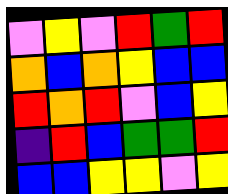[["violet", "yellow", "violet", "red", "green", "red"], ["orange", "blue", "orange", "yellow", "blue", "blue"], ["red", "orange", "red", "violet", "blue", "yellow"], ["indigo", "red", "blue", "green", "green", "red"], ["blue", "blue", "yellow", "yellow", "violet", "yellow"]]